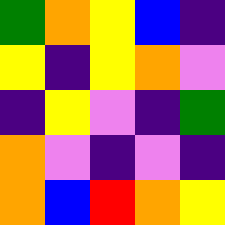[["green", "orange", "yellow", "blue", "indigo"], ["yellow", "indigo", "yellow", "orange", "violet"], ["indigo", "yellow", "violet", "indigo", "green"], ["orange", "violet", "indigo", "violet", "indigo"], ["orange", "blue", "red", "orange", "yellow"]]